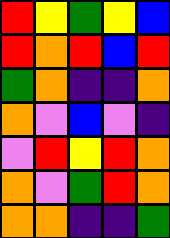[["red", "yellow", "green", "yellow", "blue"], ["red", "orange", "red", "blue", "red"], ["green", "orange", "indigo", "indigo", "orange"], ["orange", "violet", "blue", "violet", "indigo"], ["violet", "red", "yellow", "red", "orange"], ["orange", "violet", "green", "red", "orange"], ["orange", "orange", "indigo", "indigo", "green"]]